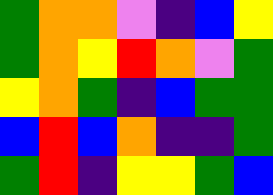[["green", "orange", "orange", "violet", "indigo", "blue", "yellow"], ["green", "orange", "yellow", "red", "orange", "violet", "green"], ["yellow", "orange", "green", "indigo", "blue", "green", "green"], ["blue", "red", "blue", "orange", "indigo", "indigo", "green"], ["green", "red", "indigo", "yellow", "yellow", "green", "blue"]]